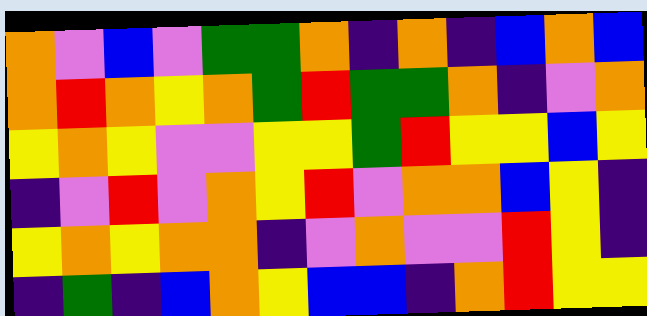[["orange", "violet", "blue", "violet", "green", "green", "orange", "indigo", "orange", "indigo", "blue", "orange", "blue"], ["orange", "red", "orange", "yellow", "orange", "green", "red", "green", "green", "orange", "indigo", "violet", "orange"], ["yellow", "orange", "yellow", "violet", "violet", "yellow", "yellow", "green", "red", "yellow", "yellow", "blue", "yellow"], ["indigo", "violet", "red", "violet", "orange", "yellow", "red", "violet", "orange", "orange", "blue", "yellow", "indigo"], ["yellow", "orange", "yellow", "orange", "orange", "indigo", "violet", "orange", "violet", "violet", "red", "yellow", "indigo"], ["indigo", "green", "indigo", "blue", "orange", "yellow", "blue", "blue", "indigo", "orange", "red", "yellow", "yellow"]]